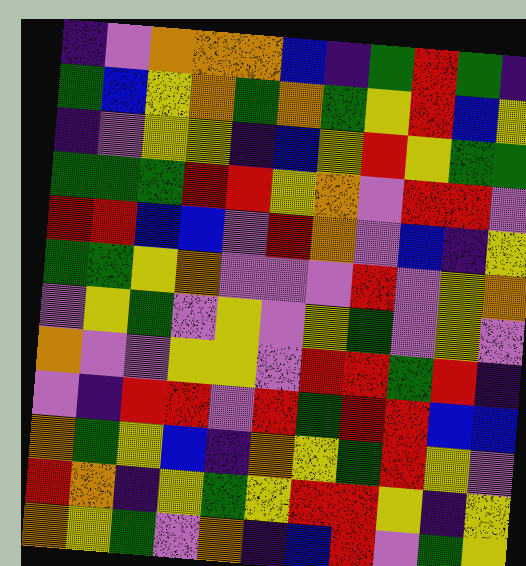[["indigo", "violet", "orange", "orange", "orange", "blue", "indigo", "green", "red", "green", "indigo"], ["green", "blue", "yellow", "orange", "green", "orange", "green", "yellow", "red", "blue", "yellow"], ["indigo", "violet", "yellow", "yellow", "indigo", "blue", "yellow", "red", "yellow", "green", "green"], ["green", "green", "green", "red", "red", "yellow", "orange", "violet", "red", "red", "violet"], ["red", "red", "blue", "blue", "violet", "red", "orange", "violet", "blue", "indigo", "yellow"], ["green", "green", "yellow", "orange", "violet", "violet", "violet", "red", "violet", "yellow", "orange"], ["violet", "yellow", "green", "violet", "yellow", "violet", "yellow", "green", "violet", "yellow", "violet"], ["orange", "violet", "violet", "yellow", "yellow", "violet", "red", "red", "green", "red", "indigo"], ["violet", "indigo", "red", "red", "violet", "red", "green", "red", "red", "blue", "blue"], ["orange", "green", "yellow", "blue", "indigo", "orange", "yellow", "green", "red", "yellow", "violet"], ["red", "orange", "indigo", "yellow", "green", "yellow", "red", "red", "yellow", "indigo", "yellow"], ["orange", "yellow", "green", "violet", "orange", "indigo", "blue", "red", "violet", "green", "yellow"]]